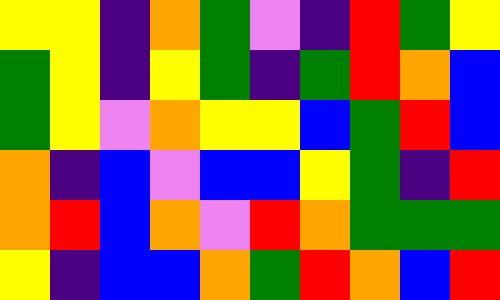[["yellow", "yellow", "indigo", "orange", "green", "violet", "indigo", "red", "green", "yellow"], ["green", "yellow", "indigo", "yellow", "green", "indigo", "green", "red", "orange", "blue"], ["green", "yellow", "violet", "orange", "yellow", "yellow", "blue", "green", "red", "blue"], ["orange", "indigo", "blue", "violet", "blue", "blue", "yellow", "green", "indigo", "red"], ["orange", "red", "blue", "orange", "violet", "red", "orange", "green", "green", "green"], ["yellow", "indigo", "blue", "blue", "orange", "green", "red", "orange", "blue", "red"]]